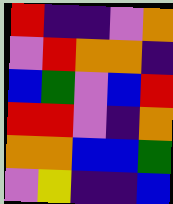[["red", "indigo", "indigo", "violet", "orange"], ["violet", "red", "orange", "orange", "indigo"], ["blue", "green", "violet", "blue", "red"], ["red", "red", "violet", "indigo", "orange"], ["orange", "orange", "blue", "blue", "green"], ["violet", "yellow", "indigo", "indigo", "blue"]]